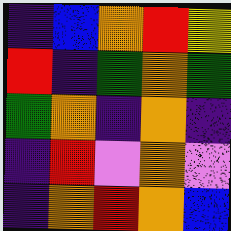[["indigo", "blue", "orange", "red", "yellow"], ["red", "indigo", "green", "orange", "green"], ["green", "orange", "indigo", "orange", "indigo"], ["indigo", "red", "violet", "orange", "violet"], ["indigo", "orange", "red", "orange", "blue"]]